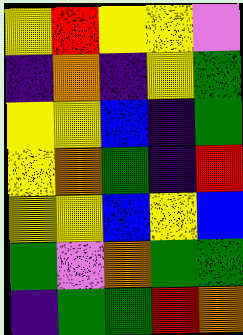[["yellow", "red", "yellow", "yellow", "violet"], ["indigo", "orange", "indigo", "yellow", "green"], ["yellow", "yellow", "blue", "indigo", "green"], ["yellow", "orange", "green", "indigo", "red"], ["yellow", "yellow", "blue", "yellow", "blue"], ["green", "violet", "orange", "green", "green"], ["indigo", "green", "green", "red", "orange"]]